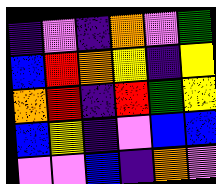[["indigo", "violet", "indigo", "orange", "violet", "green"], ["blue", "red", "orange", "yellow", "indigo", "yellow"], ["orange", "red", "indigo", "red", "green", "yellow"], ["blue", "yellow", "indigo", "violet", "blue", "blue"], ["violet", "violet", "blue", "indigo", "orange", "violet"]]